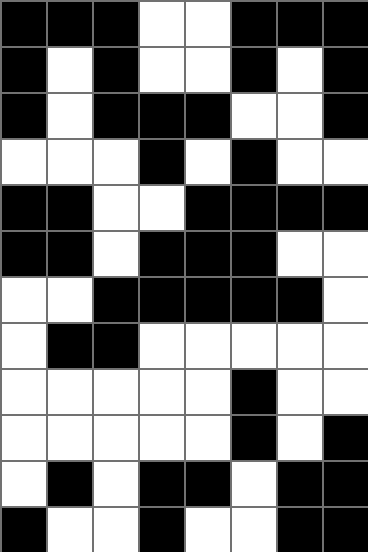[["black", "black", "black", "white", "white", "black", "black", "black"], ["black", "white", "black", "white", "white", "black", "white", "black"], ["black", "white", "black", "black", "black", "white", "white", "black"], ["white", "white", "white", "black", "white", "black", "white", "white"], ["black", "black", "white", "white", "black", "black", "black", "black"], ["black", "black", "white", "black", "black", "black", "white", "white"], ["white", "white", "black", "black", "black", "black", "black", "white"], ["white", "black", "black", "white", "white", "white", "white", "white"], ["white", "white", "white", "white", "white", "black", "white", "white"], ["white", "white", "white", "white", "white", "black", "white", "black"], ["white", "black", "white", "black", "black", "white", "black", "black"], ["black", "white", "white", "black", "white", "white", "black", "black"]]